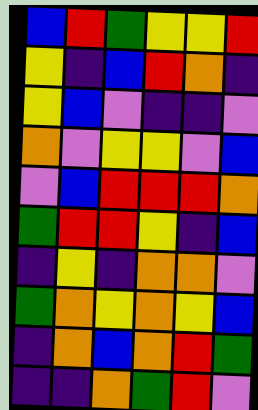[["blue", "red", "green", "yellow", "yellow", "red"], ["yellow", "indigo", "blue", "red", "orange", "indigo"], ["yellow", "blue", "violet", "indigo", "indigo", "violet"], ["orange", "violet", "yellow", "yellow", "violet", "blue"], ["violet", "blue", "red", "red", "red", "orange"], ["green", "red", "red", "yellow", "indigo", "blue"], ["indigo", "yellow", "indigo", "orange", "orange", "violet"], ["green", "orange", "yellow", "orange", "yellow", "blue"], ["indigo", "orange", "blue", "orange", "red", "green"], ["indigo", "indigo", "orange", "green", "red", "violet"]]